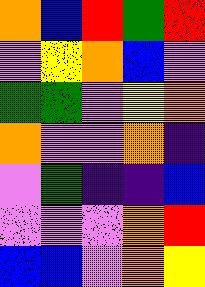[["orange", "blue", "red", "green", "red"], ["violet", "yellow", "orange", "blue", "violet"], ["green", "green", "violet", "yellow", "orange"], ["orange", "violet", "violet", "orange", "indigo"], ["violet", "green", "indigo", "indigo", "blue"], ["violet", "violet", "violet", "orange", "red"], ["blue", "blue", "violet", "orange", "yellow"]]